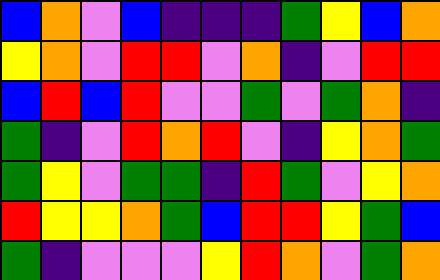[["blue", "orange", "violet", "blue", "indigo", "indigo", "indigo", "green", "yellow", "blue", "orange"], ["yellow", "orange", "violet", "red", "red", "violet", "orange", "indigo", "violet", "red", "red"], ["blue", "red", "blue", "red", "violet", "violet", "green", "violet", "green", "orange", "indigo"], ["green", "indigo", "violet", "red", "orange", "red", "violet", "indigo", "yellow", "orange", "green"], ["green", "yellow", "violet", "green", "green", "indigo", "red", "green", "violet", "yellow", "orange"], ["red", "yellow", "yellow", "orange", "green", "blue", "red", "red", "yellow", "green", "blue"], ["green", "indigo", "violet", "violet", "violet", "yellow", "red", "orange", "violet", "green", "orange"]]